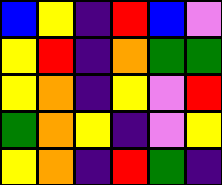[["blue", "yellow", "indigo", "red", "blue", "violet"], ["yellow", "red", "indigo", "orange", "green", "green"], ["yellow", "orange", "indigo", "yellow", "violet", "red"], ["green", "orange", "yellow", "indigo", "violet", "yellow"], ["yellow", "orange", "indigo", "red", "green", "indigo"]]